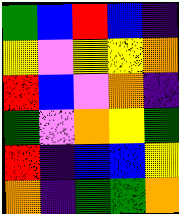[["green", "blue", "red", "blue", "indigo"], ["yellow", "violet", "yellow", "yellow", "orange"], ["red", "blue", "violet", "orange", "indigo"], ["green", "violet", "orange", "yellow", "green"], ["red", "indigo", "blue", "blue", "yellow"], ["orange", "indigo", "green", "green", "orange"]]